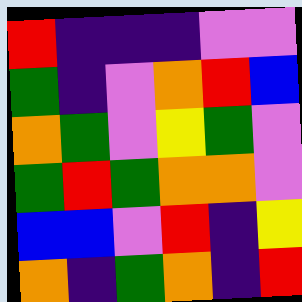[["red", "indigo", "indigo", "indigo", "violet", "violet"], ["green", "indigo", "violet", "orange", "red", "blue"], ["orange", "green", "violet", "yellow", "green", "violet"], ["green", "red", "green", "orange", "orange", "violet"], ["blue", "blue", "violet", "red", "indigo", "yellow"], ["orange", "indigo", "green", "orange", "indigo", "red"]]